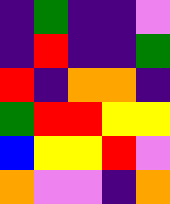[["indigo", "green", "indigo", "indigo", "violet"], ["indigo", "red", "indigo", "indigo", "green"], ["red", "indigo", "orange", "orange", "indigo"], ["green", "red", "red", "yellow", "yellow"], ["blue", "yellow", "yellow", "red", "violet"], ["orange", "violet", "violet", "indigo", "orange"]]